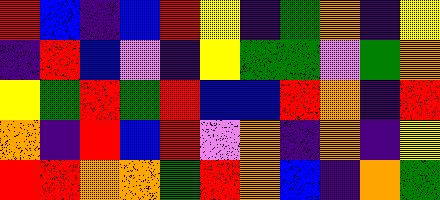[["red", "blue", "indigo", "blue", "red", "yellow", "indigo", "green", "orange", "indigo", "yellow"], ["indigo", "red", "blue", "violet", "indigo", "yellow", "green", "green", "violet", "green", "orange"], ["yellow", "green", "red", "green", "red", "blue", "blue", "red", "orange", "indigo", "red"], ["orange", "indigo", "red", "blue", "red", "violet", "orange", "indigo", "orange", "indigo", "yellow"], ["red", "red", "orange", "orange", "green", "red", "orange", "blue", "indigo", "orange", "green"]]